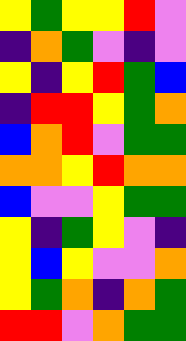[["yellow", "green", "yellow", "yellow", "red", "violet"], ["indigo", "orange", "green", "violet", "indigo", "violet"], ["yellow", "indigo", "yellow", "red", "green", "blue"], ["indigo", "red", "red", "yellow", "green", "orange"], ["blue", "orange", "red", "violet", "green", "green"], ["orange", "orange", "yellow", "red", "orange", "orange"], ["blue", "violet", "violet", "yellow", "green", "green"], ["yellow", "indigo", "green", "yellow", "violet", "indigo"], ["yellow", "blue", "yellow", "violet", "violet", "orange"], ["yellow", "green", "orange", "indigo", "orange", "green"], ["red", "red", "violet", "orange", "green", "green"]]